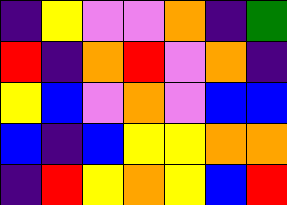[["indigo", "yellow", "violet", "violet", "orange", "indigo", "green"], ["red", "indigo", "orange", "red", "violet", "orange", "indigo"], ["yellow", "blue", "violet", "orange", "violet", "blue", "blue"], ["blue", "indigo", "blue", "yellow", "yellow", "orange", "orange"], ["indigo", "red", "yellow", "orange", "yellow", "blue", "red"]]